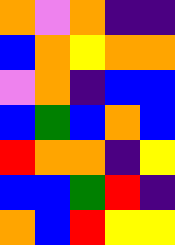[["orange", "violet", "orange", "indigo", "indigo"], ["blue", "orange", "yellow", "orange", "orange"], ["violet", "orange", "indigo", "blue", "blue"], ["blue", "green", "blue", "orange", "blue"], ["red", "orange", "orange", "indigo", "yellow"], ["blue", "blue", "green", "red", "indigo"], ["orange", "blue", "red", "yellow", "yellow"]]